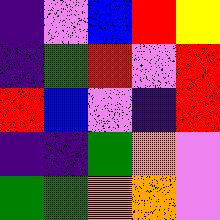[["indigo", "violet", "blue", "red", "yellow"], ["indigo", "green", "red", "violet", "red"], ["red", "blue", "violet", "indigo", "red"], ["indigo", "indigo", "green", "orange", "violet"], ["green", "green", "orange", "orange", "violet"]]